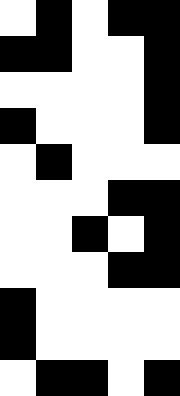[["white", "black", "white", "black", "black"], ["black", "black", "white", "white", "black"], ["white", "white", "white", "white", "black"], ["black", "white", "white", "white", "black"], ["white", "black", "white", "white", "white"], ["white", "white", "white", "black", "black"], ["white", "white", "black", "white", "black"], ["white", "white", "white", "black", "black"], ["black", "white", "white", "white", "white"], ["black", "white", "white", "white", "white"], ["white", "black", "black", "white", "black"]]